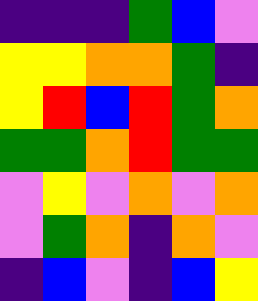[["indigo", "indigo", "indigo", "green", "blue", "violet"], ["yellow", "yellow", "orange", "orange", "green", "indigo"], ["yellow", "red", "blue", "red", "green", "orange"], ["green", "green", "orange", "red", "green", "green"], ["violet", "yellow", "violet", "orange", "violet", "orange"], ["violet", "green", "orange", "indigo", "orange", "violet"], ["indigo", "blue", "violet", "indigo", "blue", "yellow"]]